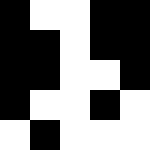[["black", "white", "white", "black", "black"], ["black", "black", "white", "black", "black"], ["black", "black", "white", "white", "black"], ["black", "white", "white", "black", "white"], ["white", "black", "white", "white", "white"]]